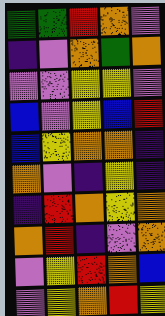[["green", "green", "red", "orange", "violet"], ["indigo", "violet", "orange", "green", "orange"], ["violet", "violet", "yellow", "yellow", "violet"], ["blue", "violet", "yellow", "blue", "red"], ["blue", "yellow", "orange", "orange", "indigo"], ["orange", "violet", "indigo", "yellow", "indigo"], ["indigo", "red", "orange", "yellow", "orange"], ["orange", "red", "indigo", "violet", "orange"], ["violet", "yellow", "red", "orange", "blue"], ["violet", "yellow", "orange", "red", "yellow"]]